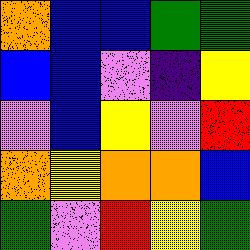[["orange", "blue", "blue", "green", "green"], ["blue", "blue", "violet", "indigo", "yellow"], ["violet", "blue", "yellow", "violet", "red"], ["orange", "yellow", "orange", "orange", "blue"], ["green", "violet", "red", "yellow", "green"]]